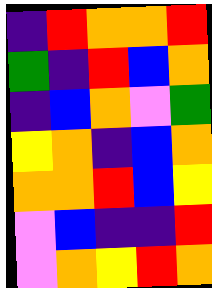[["indigo", "red", "orange", "orange", "red"], ["green", "indigo", "red", "blue", "orange"], ["indigo", "blue", "orange", "violet", "green"], ["yellow", "orange", "indigo", "blue", "orange"], ["orange", "orange", "red", "blue", "yellow"], ["violet", "blue", "indigo", "indigo", "red"], ["violet", "orange", "yellow", "red", "orange"]]